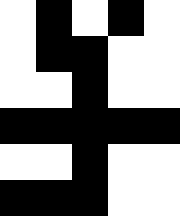[["white", "black", "white", "black", "white"], ["white", "black", "black", "white", "white"], ["white", "white", "black", "white", "white"], ["black", "black", "black", "black", "black"], ["white", "white", "black", "white", "white"], ["black", "black", "black", "white", "white"]]